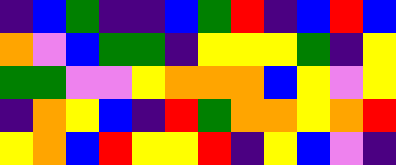[["indigo", "blue", "green", "indigo", "indigo", "blue", "green", "red", "indigo", "blue", "red", "blue"], ["orange", "violet", "blue", "green", "green", "indigo", "yellow", "yellow", "yellow", "green", "indigo", "yellow"], ["green", "green", "violet", "violet", "yellow", "orange", "orange", "orange", "blue", "yellow", "violet", "yellow"], ["indigo", "orange", "yellow", "blue", "indigo", "red", "green", "orange", "orange", "yellow", "orange", "red"], ["yellow", "orange", "blue", "red", "yellow", "yellow", "red", "indigo", "yellow", "blue", "violet", "indigo"]]